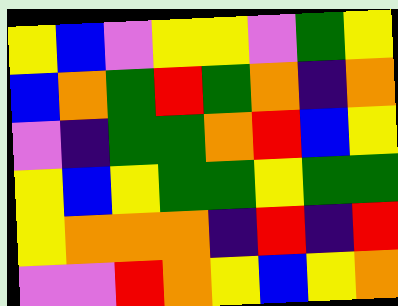[["yellow", "blue", "violet", "yellow", "yellow", "violet", "green", "yellow"], ["blue", "orange", "green", "red", "green", "orange", "indigo", "orange"], ["violet", "indigo", "green", "green", "orange", "red", "blue", "yellow"], ["yellow", "blue", "yellow", "green", "green", "yellow", "green", "green"], ["yellow", "orange", "orange", "orange", "indigo", "red", "indigo", "red"], ["violet", "violet", "red", "orange", "yellow", "blue", "yellow", "orange"]]